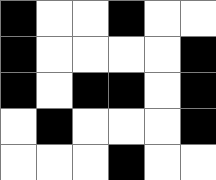[["black", "white", "white", "black", "white", "white"], ["black", "white", "white", "white", "white", "black"], ["black", "white", "black", "black", "white", "black"], ["white", "black", "white", "white", "white", "black"], ["white", "white", "white", "black", "white", "white"]]